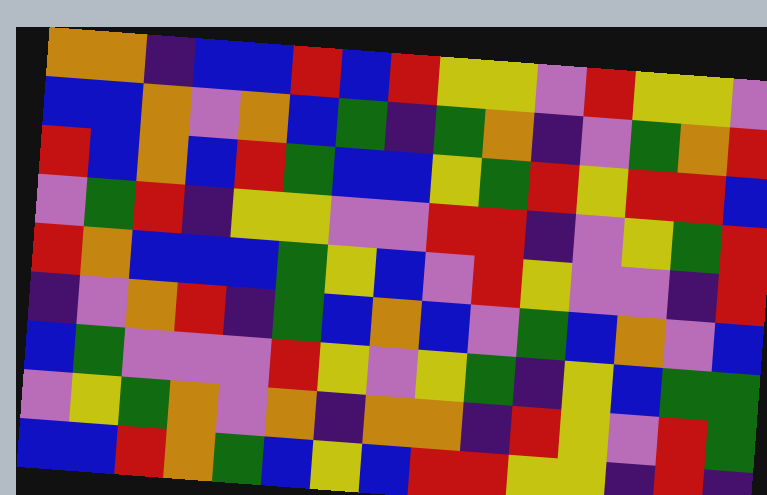[["orange", "orange", "indigo", "blue", "blue", "red", "blue", "red", "yellow", "yellow", "violet", "red", "yellow", "yellow", "violet"], ["blue", "blue", "orange", "violet", "orange", "blue", "green", "indigo", "green", "orange", "indigo", "violet", "green", "orange", "red"], ["red", "blue", "orange", "blue", "red", "green", "blue", "blue", "yellow", "green", "red", "yellow", "red", "red", "blue"], ["violet", "green", "red", "indigo", "yellow", "yellow", "violet", "violet", "red", "red", "indigo", "violet", "yellow", "green", "red"], ["red", "orange", "blue", "blue", "blue", "green", "yellow", "blue", "violet", "red", "yellow", "violet", "violet", "indigo", "red"], ["indigo", "violet", "orange", "red", "indigo", "green", "blue", "orange", "blue", "violet", "green", "blue", "orange", "violet", "blue"], ["blue", "green", "violet", "violet", "violet", "red", "yellow", "violet", "yellow", "green", "indigo", "yellow", "blue", "green", "green"], ["violet", "yellow", "green", "orange", "violet", "orange", "indigo", "orange", "orange", "indigo", "red", "yellow", "violet", "red", "green"], ["blue", "blue", "red", "orange", "green", "blue", "yellow", "blue", "red", "red", "yellow", "yellow", "indigo", "red", "indigo"]]